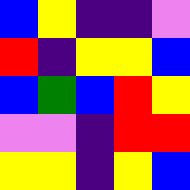[["blue", "yellow", "indigo", "indigo", "violet"], ["red", "indigo", "yellow", "yellow", "blue"], ["blue", "green", "blue", "red", "yellow"], ["violet", "violet", "indigo", "red", "red"], ["yellow", "yellow", "indigo", "yellow", "blue"]]